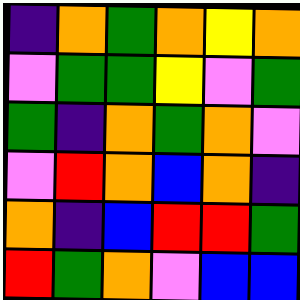[["indigo", "orange", "green", "orange", "yellow", "orange"], ["violet", "green", "green", "yellow", "violet", "green"], ["green", "indigo", "orange", "green", "orange", "violet"], ["violet", "red", "orange", "blue", "orange", "indigo"], ["orange", "indigo", "blue", "red", "red", "green"], ["red", "green", "orange", "violet", "blue", "blue"]]